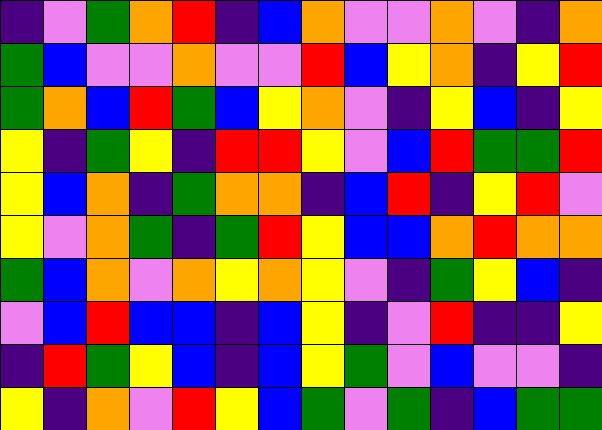[["indigo", "violet", "green", "orange", "red", "indigo", "blue", "orange", "violet", "violet", "orange", "violet", "indigo", "orange"], ["green", "blue", "violet", "violet", "orange", "violet", "violet", "red", "blue", "yellow", "orange", "indigo", "yellow", "red"], ["green", "orange", "blue", "red", "green", "blue", "yellow", "orange", "violet", "indigo", "yellow", "blue", "indigo", "yellow"], ["yellow", "indigo", "green", "yellow", "indigo", "red", "red", "yellow", "violet", "blue", "red", "green", "green", "red"], ["yellow", "blue", "orange", "indigo", "green", "orange", "orange", "indigo", "blue", "red", "indigo", "yellow", "red", "violet"], ["yellow", "violet", "orange", "green", "indigo", "green", "red", "yellow", "blue", "blue", "orange", "red", "orange", "orange"], ["green", "blue", "orange", "violet", "orange", "yellow", "orange", "yellow", "violet", "indigo", "green", "yellow", "blue", "indigo"], ["violet", "blue", "red", "blue", "blue", "indigo", "blue", "yellow", "indigo", "violet", "red", "indigo", "indigo", "yellow"], ["indigo", "red", "green", "yellow", "blue", "indigo", "blue", "yellow", "green", "violet", "blue", "violet", "violet", "indigo"], ["yellow", "indigo", "orange", "violet", "red", "yellow", "blue", "green", "violet", "green", "indigo", "blue", "green", "green"]]